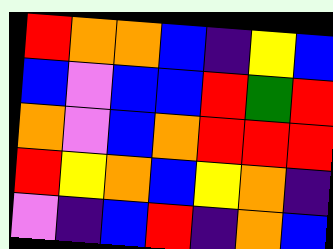[["red", "orange", "orange", "blue", "indigo", "yellow", "blue"], ["blue", "violet", "blue", "blue", "red", "green", "red"], ["orange", "violet", "blue", "orange", "red", "red", "red"], ["red", "yellow", "orange", "blue", "yellow", "orange", "indigo"], ["violet", "indigo", "blue", "red", "indigo", "orange", "blue"]]